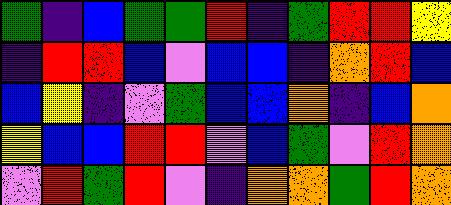[["green", "indigo", "blue", "green", "green", "red", "indigo", "green", "red", "red", "yellow"], ["indigo", "red", "red", "blue", "violet", "blue", "blue", "indigo", "orange", "red", "blue"], ["blue", "yellow", "indigo", "violet", "green", "blue", "blue", "orange", "indigo", "blue", "orange"], ["yellow", "blue", "blue", "red", "red", "violet", "blue", "green", "violet", "red", "orange"], ["violet", "red", "green", "red", "violet", "indigo", "orange", "orange", "green", "red", "orange"]]